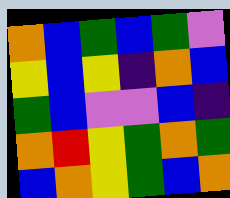[["orange", "blue", "green", "blue", "green", "violet"], ["yellow", "blue", "yellow", "indigo", "orange", "blue"], ["green", "blue", "violet", "violet", "blue", "indigo"], ["orange", "red", "yellow", "green", "orange", "green"], ["blue", "orange", "yellow", "green", "blue", "orange"]]